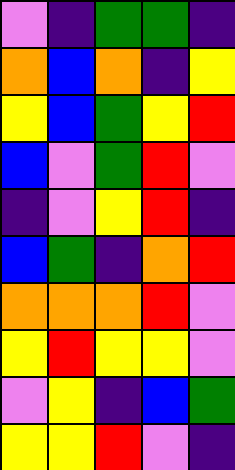[["violet", "indigo", "green", "green", "indigo"], ["orange", "blue", "orange", "indigo", "yellow"], ["yellow", "blue", "green", "yellow", "red"], ["blue", "violet", "green", "red", "violet"], ["indigo", "violet", "yellow", "red", "indigo"], ["blue", "green", "indigo", "orange", "red"], ["orange", "orange", "orange", "red", "violet"], ["yellow", "red", "yellow", "yellow", "violet"], ["violet", "yellow", "indigo", "blue", "green"], ["yellow", "yellow", "red", "violet", "indigo"]]